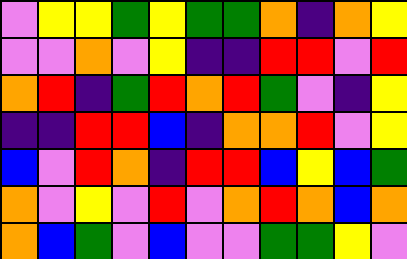[["violet", "yellow", "yellow", "green", "yellow", "green", "green", "orange", "indigo", "orange", "yellow"], ["violet", "violet", "orange", "violet", "yellow", "indigo", "indigo", "red", "red", "violet", "red"], ["orange", "red", "indigo", "green", "red", "orange", "red", "green", "violet", "indigo", "yellow"], ["indigo", "indigo", "red", "red", "blue", "indigo", "orange", "orange", "red", "violet", "yellow"], ["blue", "violet", "red", "orange", "indigo", "red", "red", "blue", "yellow", "blue", "green"], ["orange", "violet", "yellow", "violet", "red", "violet", "orange", "red", "orange", "blue", "orange"], ["orange", "blue", "green", "violet", "blue", "violet", "violet", "green", "green", "yellow", "violet"]]